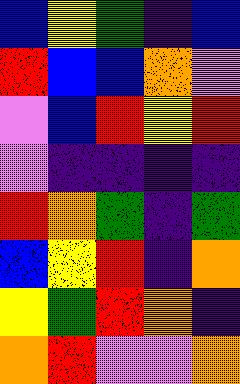[["blue", "yellow", "green", "indigo", "blue"], ["red", "blue", "blue", "orange", "violet"], ["violet", "blue", "red", "yellow", "red"], ["violet", "indigo", "indigo", "indigo", "indigo"], ["red", "orange", "green", "indigo", "green"], ["blue", "yellow", "red", "indigo", "orange"], ["yellow", "green", "red", "orange", "indigo"], ["orange", "red", "violet", "violet", "orange"]]